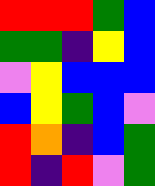[["red", "red", "red", "green", "blue"], ["green", "green", "indigo", "yellow", "blue"], ["violet", "yellow", "blue", "blue", "blue"], ["blue", "yellow", "green", "blue", "violet"], ["red", "orange", "indigo", "blue", "green"], ["red", "indigo", "red", "violet", "green"]]